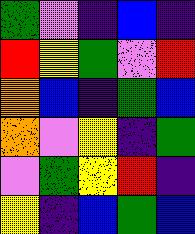[["green", "violet", "indigo", "blue", "indigo"], ["red", "yellow", "green", "violet", "red"], ["orange", "blue", "indigo", "green", "blue"], ["orange", "violet", "yellow", "indigo", "green"], ["violet", "green", "yellow", "red", "indigo"], ["yellow", "indigo", "blue", "green", "blue"]]